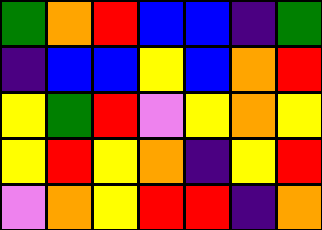[["green", "orange", "red", "blue", "blue", "indigo", "green"], ["indigo", "blue", "blue", "yellow", "blue", "orange", "red"], ["yellow", "green", "red", "violet", "yellow", "orange", "yellow"], ["yellow", "red", "yellow", "orange", "indigo", "yellow", "red"], ["violet", "orange", "yellow", "red", "red", "indigo", "orange"]]